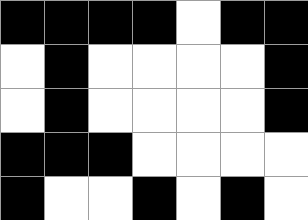[["black", "black", "black", "black", "white", "black", "black"], ["white", "black", "white", "white", "white", "white", "black"], ["white", "black", "white", "white", "white", "white", "black"], ["black", "black", "black", "white", "white", "white", "white"], ["black", "white", "white", "black", "white", "black", "white"]]